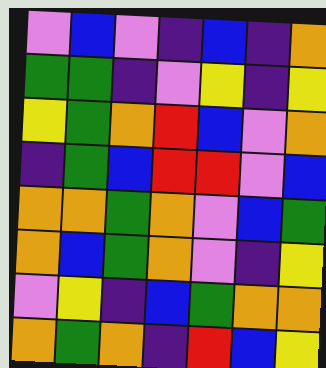[["violet", "blue", "violet", "indigo", "blue", "indigo", "orange"], ["green", "green", "indigo", "violet", "yellow", "indigo", "yellow"], ["yellow", "green", "orange", "red", "blue", "violet", "orange"], ["indigo", "green", "blue", "red", "red", "violet", "blue"], ["orange", "orange", "green", "orange", "violet", "blue", "green"], ["orange", "blue", "green", "orange", "violet", "indigo", "yellow"], ["violet", "yellow", "indigo", "blue", "green", "orange", "orange"], ["orange", "green", "orange", "indigo", "red", "blue", "yellow"]]